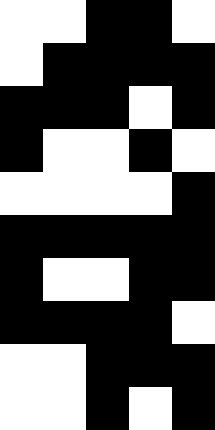[["white", "white", "black", "black", "white"], ["white", "black", "black", "black", "black"], ["black", "black", "black", "white", "black"], ["black", "white", "white", "black", "white"], ["white", "white", "white", "white", "black"], ["black", "black", "black", "black", "black"], ["black", "white", "white", "black", "black"], ["black", "black", "black", "black", "white"], ["white", "white", "black", "black", "black"], ["white", "white", "black", "white", "black"]]